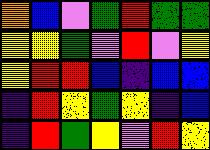[["orange", "blue", "violet", "green", "red", "green", "green"], ["yellow", "yellow", "green", "violet", "red", "violet", "yellow"], ["yellow", "red", "red", "blue", "indigo", "blue", "blue"], ["indigo", "red", "yellow", "green", "yellow", "indigo", "blue"], ["indigo", "red", "green", "yellow", "violet", "red", "yellow"]]